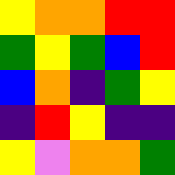[["yellow", "orange", "orange", "red", "red"], ["green", "yellow", "green", "blue", "red"], ["blue", "orange", "indigo", "green", "yellow"], ["indigo", "red", "yellow", "indigo", "indigo"], ["yellow", "violet", "orange", "orange", "green"]]